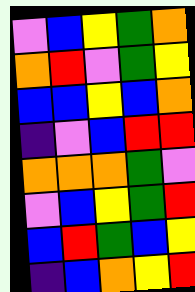[["violet", "blue", "yellow", "green", "orange"], ["orange", "red", "violet", "green", "yellow"], ["blue", "blue", "yellow", "blue", "orange"], ["indigo", "violet", "blue", "red", "red"], ["orange", "orange", "orange", "green", "violet"], ["violet", "blue", "yellow", "green", "red"], ["blue", "red", "green", "blue", "yellow"], ["indigo", "blue", "orange", "yellow", "red"]]